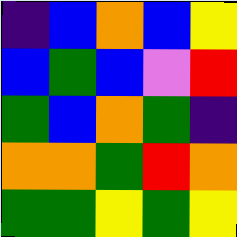[["indigo", "blue", "orange", "blue", "yellow"], ["blue", "green", "blue", "violet", "red"], ["green", "blue", "orange", "green", "indigo"], ["orange", "orange", "green", "red", "orange"], ["green", "green", "yellow", "green", "yellow"]]